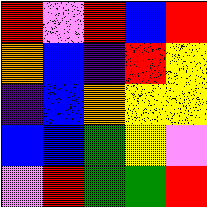[["red", "violet", "red", "blue", "red"], ["orange", "blue", "indigo", "red", "yellow"], ["indigo", "blue", "orange", "yellow", "yellow"], ["blue", "blue", "green", "yellow", "violet"], ["violet", "red", "green", "green", "red"]]